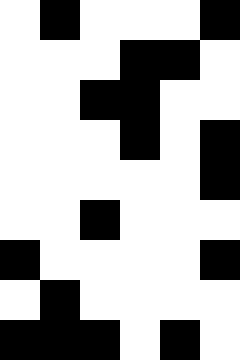[["white", "black", "white", "white", "white", "black"], ["white", "white", "white", "black", "black", "white"], ["white", "white", "black", "black", "white", "white"], ["white", "white", "white", "black", "white", "black"], ["white", "white", "white", "white", "white", "black"], ["white", "white", "black", "white", "white", "white"], ["black", "white", "white", "white", "white", "black"], ["white", "black", "white", "white", "white", "white"], ["black", "black", "black", "white", "black", "white"]]